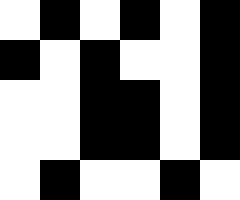[["white", "black", "white", "black", "white", "black"], ["black", "white", "black", "white", "white", "black"], ["white", "white", "black", "black", "white", "black"], ["white", "white", "black", "black", "white", "black"], ["white", "black", "white", "white", "black", "white"]]